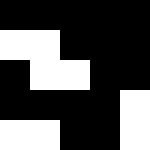[["black", "black", "black", "black", "black"], ["white", "white", "black", "black", "black"], ["black", "white", "white", "black", "black"], ["black", "black", "black", "black", "white"], ["white", "white", "black", "black", "white"]]